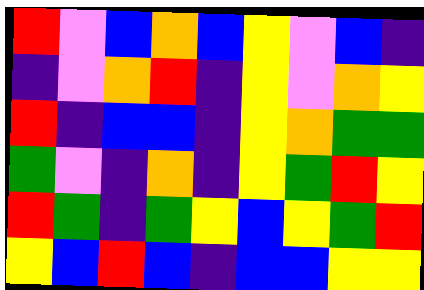[["red", "violet", "blue", "orange", "blue", "yellow", "violet", "blue", "indigo"], ["indigo", "violet", "orange", "red", "indigo", "yellow", "violet", "orange", "yellow"], ["red", "indigo", "blue", "blue", "indigo", "yellow", "orange", "green", "green"], ["green", "violet", "indigo", "orange", "indigo", "yellow", "green", "red", "yellow"], ["red", "green", "indigo", "green", "yellow", "blue", "yellow", "green", "red"], ["yellow", "blue", "red", "blue", "indigo", "blue", "blue", "yellow", "yellow"]]